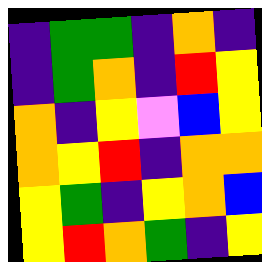[["indigo", "green", "green", "indigo", "orange", "indigo"], ["indigo", "green", "orange", "indigo", "red", "yellow"], ["orange", "indigo", "yellow", "violet", "blue", "yellow"], ["orange", "yellow", "red", "indigo", "orange", "orange"], ["yellow", "green", "indigo", "yellow", "orange", "blue"], ["yellow", "red", "orange", "green", "indigo", "yellow"]]